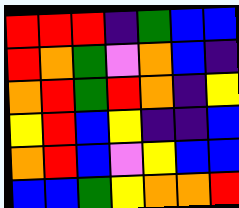[["red", "red", "red", "indigo", "green", "blue", "blue"], ["red", "orange", "green", "violet", "orange", "blue", "indigo"], ["orange", "red", "green", "red", "orange", "indigo", "yellow"], ["yellow", "red", "blue", "yellow", "indigo", "indigo", "blue"], ["orange", "red", "blue", "violet", "yellow", "blue", "blue"], ["blue", "blue", "green", "yellow", "orange", "orange", "red"]]